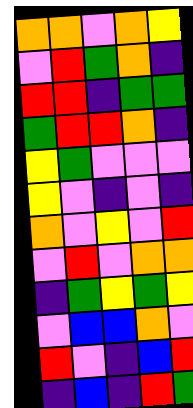[["orange", "orange", "violet", "orange", "yellow"], ["violet", "red", "green", "orange", "indigo"], ["red", "red", "indigo", "green", "green"], ["green", "red", "red", "orange", "indigo"], ["yellow", "green", "violet", "violet", "violet"], ["yellow", "violet", "indigo", "violet", "indigo"], ["orange", "violet", "yellow", "violet", "red"], ["violet", "red", "violet", "orange", "orange"], ["indigo", "green", "yellow", "green", "yellow"], ["violet", "blue", "blue", "orange", "violet"], ["red", "violet", "indigo", "blue", "red"], ["indigo", "blue", "indigo", "red", "green"]]